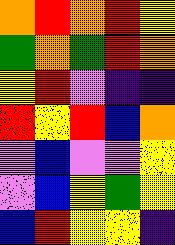[["orange", "red", "orange", "red", "yellow"], ["green", "orange", "green", "red", "orange"], ["yellow", "red", "violet", "indigo", "indigo"], ["red", "yellow", "red", "blue", "orange"], ["violet", "blue", "violet", "violet", "yellow"], ["violet", "blue", "yellow", "green", "yellow"], ["blue", "red", "yellow", "yellow", "indigo"]]